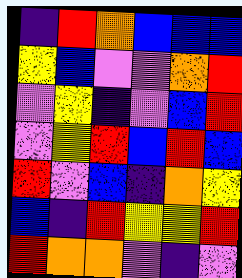[["indigo", "red", "orange", "blue", "blue", "blue"], ["yellow", "blue", "violet", "violet", "orange", "red"], ["violet", "yellow", "indigo", "violet", "blue", "red"], ["violet", "yellow", "red", "blue", "red", "blue"], ["red", "violet", "blue", "indigo", "orange", "yellow"], ["blue", "indigo", "red", "yellow", "yellow", "red"], ["red", "orange", "orange", "violet", "indigo", "violet"]]